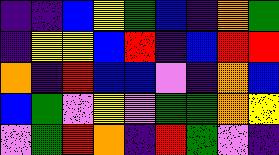[["indigo", "indigo", "blue", "yellow", "green", "blue", "indigo", "orange", "green"], ["indigo", "yellow", "yellow", "blue", "red", "indigo", "blue", "red", "red"], ["orange", "indigo", "red", "blue", "blue", "violet", "indigo", "orange", "blue"], ["blue", "green", "violet", "yellow", "violet", "green", "green", "orange", "yellow"], ["violet", "green", "red", "orange", "indigo", "red", "green", "violet", "indigo"]]